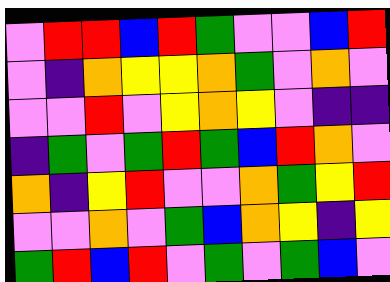[["violet", "red", "red", "blue", "red", "green", "violet", "violet", "blue", "red"], ["violet", "indigo", "orange", "yellow", "yellow", "orange", "green", "violet", "orange", "violet"], ["violet", "violet", "red", "violet", "yellow", "orange", "yellow", "violet", "indigo", "indigo"], ["indigo", "green", "violet", "green", "red", "green", "blue", "red", "orange", "violet"], ["orange", "indigo", "yellow", "red", "violet", "violet", "orange", "green", "yellow", "red"], ["violet", "violet", "orange", "violet", "green", "blue", "orange", "yellow", "indigo", "yellow"], ["green", "red", "blue", "red", "violet", "green", "violet", "green", "blue", "violet"]]